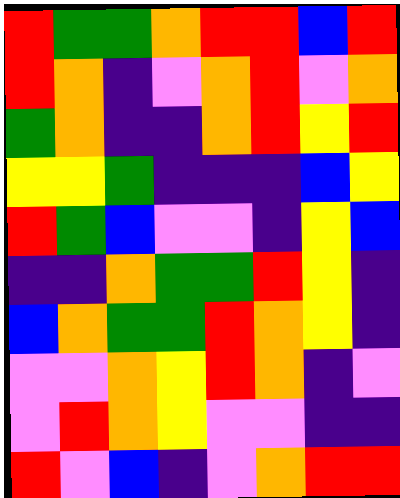[["red", "green", "green", "orange", "red", "red", "blue", "red"], ["red", "orange", "indigo", "violet", "orange", "red", "violet", "orange"], ["green", "orange", "indigo", "indigo", "orange", "red", "yellow", "red"], ["yellow", "yellow", "green", "indigo", "indigo", "indigo", "blue", "yellow"], ["red", "green", "blue", "violet", "violet", "indigo", "yellow", "blue"], ["indigo", "indigo", "orange", "green", "green", "red", "yellow", "indigo"], ["blue", "orange", "green", "green", "red", "orange", "yellow", "indigo"], ["violet", "violet", "orange", "yellow", "red", "orange", "indigo", "violet"], ["violet", "red", "orange", "yellow", "violet", "violet", "indigo", "indigo"], ["red", "violet", "blue", "indigo", "violet", "orange", "red", "red"]]